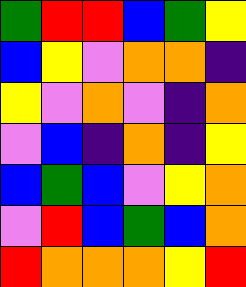[["green", "red", "red", "blue", "green", "yellow"], ["blue", "yellow", "violet", "orange", "orange", "indigo"], ["yellow", "violet", "orange", "violet", "indigo", "orange"], ["violet", "blue", "indigo", "orange", "indigo", "yellow"], ["blue", "green", "blue", "violet", "yellow", "orange"], ["violet", "red", "blue", "green", "blue", "orange"], ["red", "orange", "orange", "orange", "yellow", "red"]]